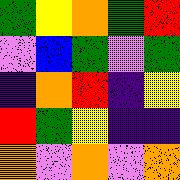[["green", "yellow", "orange", "green", "red"], ["violet", "blue", "green", "violet", "green"], ["indigo", "orange", "red", "indigo", "yellow"], ["red", "green", "yellow", "indigo", "indigo"], ["orange", "violet", "orange", "violet", "orange"]]